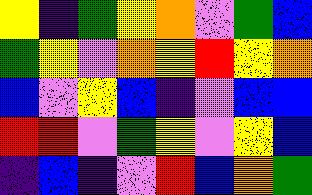[["yellow", "indigo", "green", "yellow", "orange", "violet", "green", "blue"], ["green", "yellow", "violet", "orange", "yellow", "red", "yellow", "orange"], ["blue", "violet", "yellow", "blue", "indigo", "violet", "blue", "blue"], ["red", "red", "violet", "green", "yellow", "violet", "yellow", "blue"], ["indigo", "blue", "indigo", "violet", "red", "blue", "orange", "green"]]